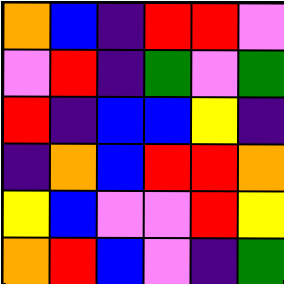[["orange", "blue", "indigo", "red", "red", "violet"], ["violet", "red", "indigo", "green", "violet", "green"], ["red", "indigo", "blue", "blue", "yellow", "indigo"], ["indigo", "orange", "blue", "red", "red", "orange"], ["yellow", "blue", "violet", "violet", "red", "yellow"], ["orange", "red", "blue", "violet", "indigo", "green"]]